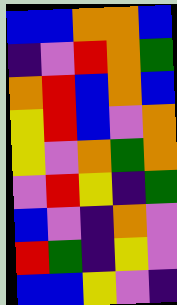[["blue", "blue", "orange", "orange", "blue"], ["indigo", "violet", "red", "orange", "green"], ["orange", "red", "blue", "orange", "blue"], ["yellow", "red", "blue", "violet", "orange"], ["yellow", "violet", "orange", "green", "orange"], ["violet", "red", "yellow", "indigo", "green"], ["blue", "violet", "indigo", "orange", "violet"], ["red", "green", "indigo", "yellow", "violet"], ["blue", "blue", "yellow", "violet", "indigo"]]